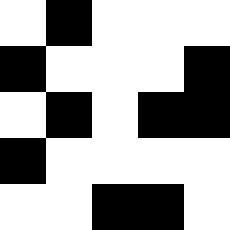[["white", "black", "white", "white", "white"], ["black", "white", "white", "white", "black"], ["white", "black", "white", "black", "black"], ["black", "white", "white", "white", "white"], ["white", "white", "black", "black", "white"]]